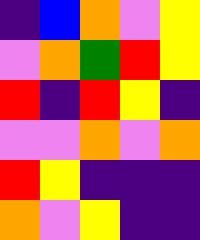[["indigo", "blue", "orange", "violet", "yellow"], ["violet", "orange", "green", "red", "yellow"], ["red", "indigo", "red", "yellow", "indigo"], ["violet", "violet", "orange", "violet", "orange"], ["red", "yellow", "indigo", "indigo", "indigo"], ["orange", "violet", "yellow", "indigo", "indigo"]]